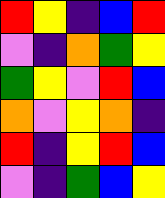[["red", "yellow", "indigo", "blue", "red"], ["violet", "indigo", "orange", "green", "yellow"], ["green", "yellow", "violet", "red", "blue"], ["orange", "violet", "yellow", "orange", "indigo"], ["red", "indigo", "yellow", "red", "blue"], ["violet", "indigo", "green", "blue", "yellow"]]